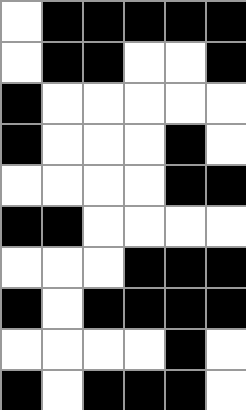[["white", "black", "black", "black", "black", "black"], ["white", "black", "black", "white", "white", "black"], ["black", "white", "white", "white", "white", "white"], ["black", "white", "white", "white", "black", "white"], ["white", "white", "white", "white", "black", "black"], ["black", "black", "white", "white", "white", "white"], ["white", "white", "white", "black", "black", "black"], ["black", "white", "black", "black", "black", "black"], ["white", "white", "white", "white", "black", "white"], ["black", "white", "black", "black", "black", "white"]]